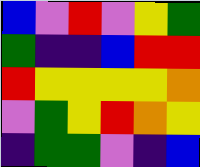[["blue", "violet", "red", "violet", "yellow", "green"], ["green", "indigo", "indigo", "blue", "red", "red"], ["red", "yellow", "yellow", "yellow", "yellow", "orange"], ["violet", "green", "yellow", "red", "orange", "yellow"], ["indigo", "green", "green", "violet", "indigo", "blue"]]